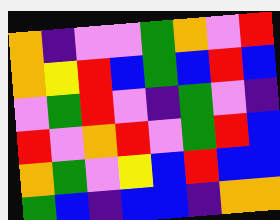[["orange", "indigo", "violet", "violet", "green", "orange", "violet", "red"], ["orange", "yellow", "red", "blue", "green", "blue", "red", "blue"], ["violet", "green", "red", "violet", "indigo", "green", "violet", "indigo"], ["red", "violet", "orange", "red", "violet", "green", "red", "blue"], ["orange", "green", "violet", "yellow", "blue", "red", "blue", "blue"], ["green", "blue", "indigo", "blue", "blue", "indigo", "orange", "orange"]]